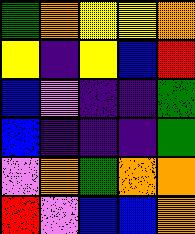[["green", "orange", "yellow", "yellow", "orange"], ["yellow", "indigo", "yellow", "blue", "red"], ["blue", "violet", "indigo", "indigo", "green"], ["blue", "indigo", "indigo", "indigo", "green"], ["violet", "orange", "green", "orange", "orange"], ["red", "violet", "blue", "blue", "orange"]]